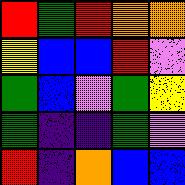[["red", "green", "red", "orange", "orange"], ["yellow", "blue", "blue", "red", "violet"], ["green", "blue", "violet", "green", "yellow"], ["green", "indigo", "indigo", "green", "violet"], ["red", "indigo", "orange", "blue", "blue"]]